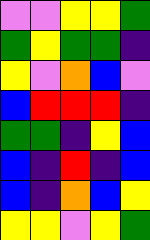[["violet", "violet", "yellow", "yellow", "green"], ["green", "yellow", "green", "green", "indigo"], ["yellow", "violet", "orange", "blue", "violet"], ["blue", "red", "red", "red", "indigo"], ["green", "green", "indigo", "yellow", "blue"], ["blue", "indigo", "red", "indigo", "blue"], ["blue", "indigo", "orange", "blue", "yellow"], ["yellow", "yellow", "violet", "yellow", "green"]]